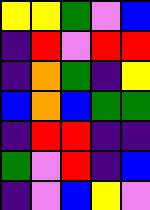[["yellow", "yellow", "green", "violet", "blue"], ["indigo", "red", "violet", "red", "red"], ["indigo", "orange", "green", "indigo", "yellow"], ["blue", "orange", "blue", "green", "green"], ["indigo", "red", "red", "indigo", "indigo"], ["green", "violet", "red", "indigo", "blue"], ["indigo", "violet", "blue", "yellow", "violet"]]